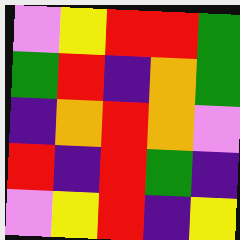[["violet", "yellow", "red", "red", "green"], ["green", "red", "indigo", "orange", "green"], ["indigo", "orange", "red", "orange", "violet"], ["red", "indigo", "red", "green", "indigo"], ["violet", "yellow", "red", "indigo", "yellow"]]